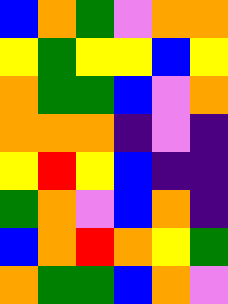[["blue", "orange", "green", "violet", "orange", "orange"], ["yellow", "green", "yellow", "yellow", "blue", "yellow"], ["orange", "green", "green", "blue", "violet", "orange"], ["orange", "orange", "orange", "indigo", "violet", "indigo"], ["yellow", "red", "yellow", "blue", "indigo", "indigo"], ["green", "orange", "violet", "blue", "orange", "indigo"], ["blue", "orange", "red", "orange", "yellow", "green"], ["orange", "green", "green", "blue", "orange", "violet"]]